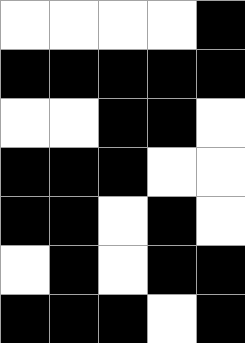[["white", "white", "white", "white", "black"], ["black", "black", "black", "black", "black"], ["white", "white", "black", "black", "white"], ["black", "black", "black", "white", "white"], ["black", "black", "white", "black", "white"], ["white", "black", "white", "black", "black"], ["black", "black", "black", "white", "black"]]